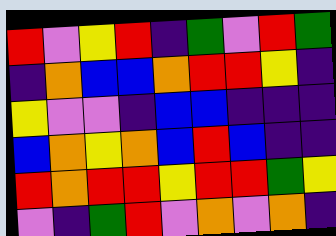[["red", "violet", "yellow", "red", "indigo", "green", "violet", "red", "green"], ["indigo", "orange", "blue", "blue", "orange", "red", "red", "yellow", "indigo"], ["yellow", "violet", "violet", "indigo", "blue", "blue", "indigo", "indigo", "indigo"], ["blue", "orange", "yellow", "orange", "blue", "red", "blue", "indigo", "indigo"], ["red", "orange", "red", "red", "yellow", "red", "red", "green", "yellow"], ["violet", "indigo", "green", "red", "violet", "orange", "violet", "orange", "indigo"]]